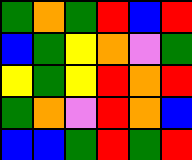[["green", "orange", "green", "red", "blue", "red"], ["blue", "green", "yellow", "orange", "violet", "green"], ["yellow", "green", "yellow", "red", "orange", "red"], ["green", "orange", "violet", "red", "orange", "blue"], ["blue", "blue", "green", "red", "green", "red"]]